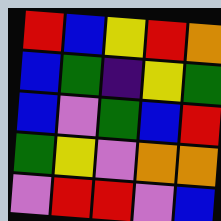[["red", "blue", "yellow", "red", "orange"], ["blue", "green", "indigo", "yellow", "green"], ["blue", "violet", "green", "blue", "red"], ["green", "yellow", "violet", "orange", "orange"], ["violet", "red", "red", "violet", "blue"]]